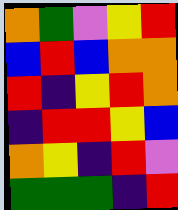[["orange", "green", "violet", "yellow", "red"], ["blue", "red", "blue", "orange", "orange"], ["red", "indigo", "yellow", "red", "orange"], ["indigo", "red", "red", "yellow", "blue"], ["orange", "yellow", "indigo", "red", "violet"], ["green", "green", "green", "indigo", "red"]]